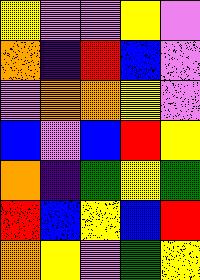[["yellow", "violet", "violet", "yellow", "violet"], ["orange", "indigo", "red", "blue", "violet"], ["violet", "orange", "orange", "yellow", "violet"], ["blue", "violet", "blue", "red", "yellow"], ["orange", "indigo", "green", "yellow", "green"], ["red", "blue", "yellow", "blue", "red"], ["orange", "yellow", "violet", "green", "yellow"]]